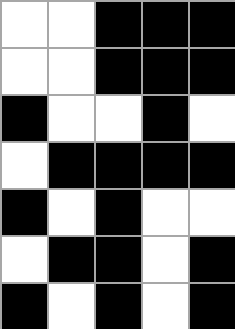[["white", "white", "black", "black", "black"], ["white", "white", "black", "black", "black"], ["black", "white", "white", "black", "white"], ["white", "black", "black", "black", "black"], ["black", "white", "black", "white", "white"], ["white", "black", "black", "white", "black"], ["black", "white", "black", "white", "black"]]